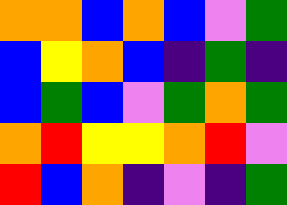[["orange", "orange", "blue", "orange", "blue", "violet", "green"], ["blue", "yellow", "orange", "blue", "indigo", "green", "indigo"], ["blue", "green", "blue", "violet", "green", "orange", "green"], ["orange", "red", "yellow", "yellow", "orange", "red", "violet"], ["red", "blue", "orange", "indigo", "violet", "indigo", "green"]]